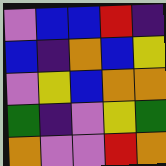[["violet", "blue", "blue", "red", "indigo"], ["blue", "indigo", "orange", "blue", "yellow"], ["violet", "yellow", "blue", "orange", "orange"], ["green", "indigo", "violet", "yellow", "green"], ["orange", "violet", "violet", "red", "orange"]]